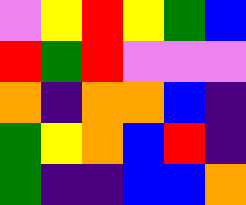[["violet", "yellow", "red", "yellow", "green", "blue"], ["red", "green", "red", "violet", "violet", "violet"], ["orange", "indigo", "orange", "orange", "blue", "indigo"], ["green", "yellow", "orange", "blue", "red", "indigo"], ["green", "indigo", "indigo", "blue", "blue", "orange"]]